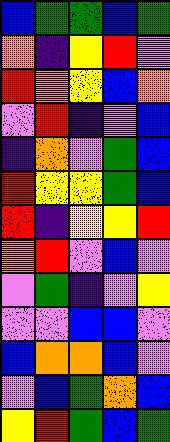[["blue", "green", "green", "blue", "green"], ["orange", "indigo", "yellow", "red", "violet"], ["red", "orange", "yellow", "blue", "orange"], ["violet", "red", "indigo", "violet", "blue"], ["indigo", "orange", "violet", "green", "blue"], ["red", "yellow", "yellow", "green", "blue"], ["red", "indigo", "yellow", "yellow", "red"], ["orange", "red", "violet", "blue", "violet"], ["violet", "green", "indigo", "violet", "yellow"], ["violet", "violet", "blue", "blue", "violet"], ["blue", "orange", "orange", "blue", "violet"], ["violet", "blue", "green", "orange", "blue"], ["yellow", "red", "green", "blue", "green"]]